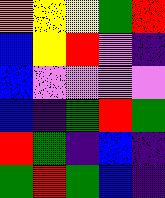[["orange", "yellow", "yellow", "green", "red"], ["blue", "yellow", "red", "violet", "indigo"], ["blue", "violet", "violet", "violet", "violet"], ["blue", "indigo", "green", "red", "green"], ["red", "green", "indigo", "blue", "indigo"], ["green", "red", "green", "blue", "indigo"]]